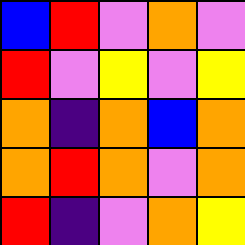[["blue", "red", "violet", "orange", "violet"], ["red", "violet", "yellow", "violet", "yellow"], ["orange", "indigo", "orange", "blue", "orange"], ["orange", "red", "orange", "violet", "orange"], ["red", "indigo", "violet", "orange", "yellow"]]